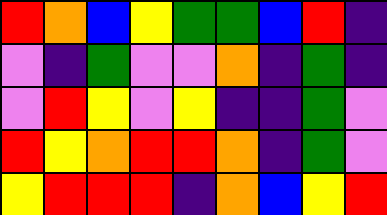[["red", "orange", "blue", "yellow", "green", "green", "blue", "red", "indigo"], ["violet", "indigo", "green", "violet", "violet", "orange", "indigo", "green", "indigo"], ["violet", "red", "yellow", "violet", "yellow", "indigo", "indigo", "green", "violet"], ["red", "yellow", "orange", "red", "red", "orange", "indigo", "green", "violet"], ["yellow", "red", "red", "red", "indigo", "orange", "blue", "yellow", "red"]]